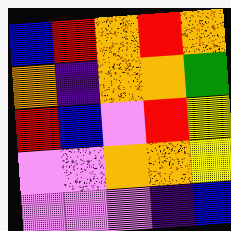[["blue", "red", "orange", "red", "orange"], ["orange", "indigo", "orange", "orange", "green"], ["red", "blue", "violet", "red", "yellow"], ["violet", "violet", "orange", "orange", "yellow"], ["violet", "violet", "violet", "indigo", "blue"]]